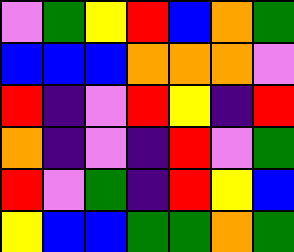[["violet", "green", "yellow", "red", "blue", "orange", "green"], ["blue", "blue", "blue", "orange", "orange", "orange", "violet"], ["red", "indigo", "violet", "red", "yellow", "indigo", "red"], ["orange", "indigo", "violet", "indigo", "red", "violet", "green"], ["red", "violet", "green", "indigo", "red", "yellow", "blue"], ["yellow", "blue", "blue", "green", "green", "orange", "green"]]